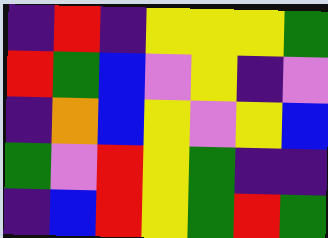[["indigo", "red", "indigo", "yellow", "yellow", "yellow", "green"], ["red", "green", "blue", "violet", "yellow", "indigo", "violet"], ["indigo", "orange", "blue", "yellow", "violet", "yellow", "blue"], ["green", "violet", "red", "yellow", "green", "indigo", "indigo"], ["indigo", "blue", "red", "yellow", "green", "red", "green"]]